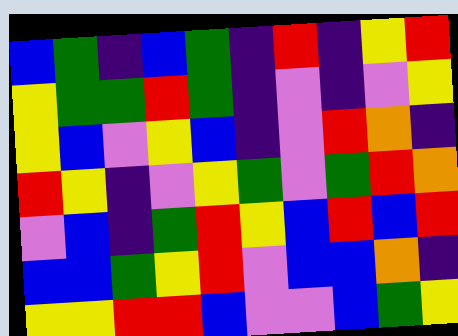[["blue", "green", "indigo", "blue", "green", "indigo", "red", "indigo", "yellow", "red"], ["yellow", "green", "green", "red", "green", "indigo", "violet", "indigo", "violet", "yellow"], ["yellow", "blue", "violet", "yellow", "blue", "indigo", "violet", "red", "orange", "indigo"], ["red", "yellow", "indigo", "violet", "yellow", "green", "violet", "green", "red", "orange"], ["violet", "blue", "indigo", "green", "red", "yellow", "blue", "red", "blue", "red"], ["blue", "blue", "green", "yellow", "red", "violet", "blue", "blue", "orange", "indigo"], ["yellow", "yellow", "red", "red", "blue", "violet", "violet", "blue", "green", "yellow"]]